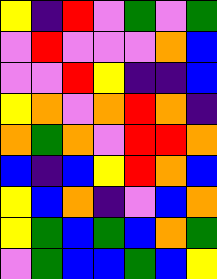[["yellow", "indigo", "red", "violet", "green", "violet", "green"], ["violet", "red", "violet", "violet", "violet", "orange", "blue"], ["violet", "violet", "red", "yellow", "indigo", "indigo", "blue"], ["yellow", "orange", "violet", "orange", "red", "orange", "indigo"], ["orange", "green", "orange", "violet", "red", "red", "orange"], ["blue", "indigo", "blue", "yellow", "red", "orange", "blue"], ["yellow", "blue", "orange", "indigo", "violet", "blue", "orange"], ["yellow", "green", "blue", "green", "blue", "orange", "green"], ["violet", "green", "blue", "blue", "green", "blue", "yellow"]]